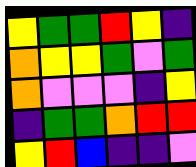[["yellow", "green", "green", "red", "yellow", "indigo"], ["orange", "yellow", "yellow", "green", "violet", "green"], ["orange", "violet", "violet", "violet", "indigo", "yellow"], ["indigo", "green", "green", "orange", "red", "red"], ["yellow", "red", "blue", "indigo", "indigo", "violet"]]